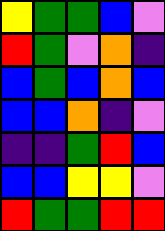[["yellow", "green", "green", "blue", "violet"], ["red", "green", "violet", "orange", "indigo"], ["blue", "green", "blue", "orange", "blue"], ["blue", "blue", "orange", "indigo", "violet"], ["indigo", "indigo", "green", "red", "blue"], ["blue", "blue", "yellow", "yellow", "violet"], ["red", "green", "green", "red", "red"]]